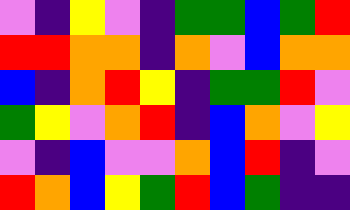[["violet", "indigo", "yellow", "violet", "indigo", "green", "green", "blue", "green", "red"], ["red", "red", "orange", "orange", "indigo", "orange", "violet", "blue", "orange", "orange"], ["blue", "indigo", "orange", "red", "yellow", "indigo", "green", "green", "red", "violet"], ["green", "yellow", "violet", "orange", "red", "indigo", "blue", "orange", "violet", "yellow"], ["violet", "indigo", "blue", "violet", "violet", "orange", "blue", "red", "indigo", "violet"], ["red", "orange", "blue", "yellow", "green", "red", "blue", "green", "indigo", "indigo"]]